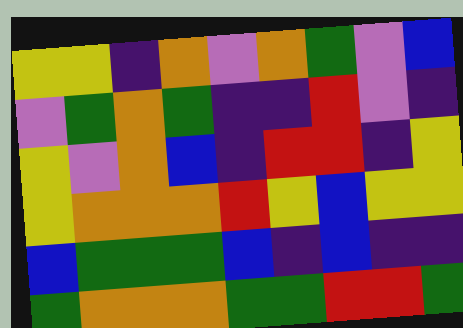[["yellow", "yellow", "indigo", "orange", "violet", "orange", "green", "violet", "blue"], ["violet", "green", "orange", "green", "indigo", "indigo", "red", "violet", "indigo"], ["yellow", "violet", "orange", "blue", "indigo", "red", "red", "indigo", "yellow"], ["yellow", "orange", "orange", "orange", "red", "yellow", "blue", "yellow", "yellow"], ["blue", "green", "green", "green", "blue", "indigo", "blue", "indigo", "indigo"], ["green", "orange", "orange", "orange", "green", "green", "red", "red", "green"]]